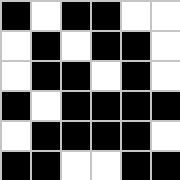[["black", "white", "black", "black", "white", "white"], ["white", "black", "white", "black", "black", "white"], ["white", "black", "black", "white", "black", "white"], ["black", "white", "black", "black", "black", "black"], ["white", "black", "black", "black", "black", "white"], ["black", "black", "white", "white", "black", "black"]]